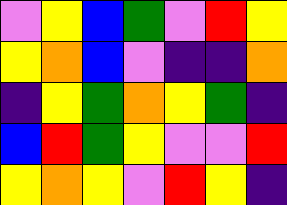[["violet", "yellow", "blue", "green", "violet", "red", "yellow"], ["yellow", "orange", "blue", "violet", "indigo", "indigo", "orange"], ["indigo", "yellow", "green", "orange", "yellow", "green", "indigo"], ["blue", "red", "green", "yellow", "violet", "violet", "red"], ["yellow", "orange", "yellow", "violet", "red", "yellow", "indigo"]]